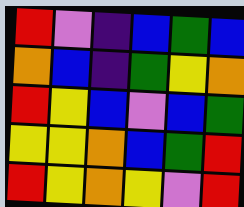[["red", "violet", "indigo", "blue", "green", "blue"], ["orange", "blue", "indigo", "green", "yellow", "orange"], ["red", "yellow", "blue", "violet", "blue", "green"], ["yellow", "yellow", "orange", "blue", "green", "red"], ["red", "yellow", "orange", "yellow", "violet", "red"]]